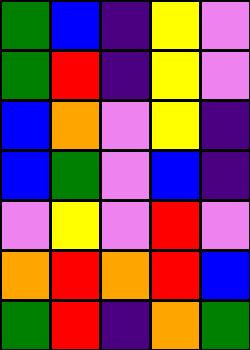[["green", "blue", "indigo", "yellow", "violet"], ["green", "red", "indigo", "yellow", "violet"], ["blue", "orange", "violet", "yellow", "indigo"], ["blue", "green", "violet", "blue", "indigo"], ["violet", "yellow", "violet", "red", "violet"], ["orange", "red", "orange", "red", "blue"], ["green", "red", "indigo", "orange", "green"]]